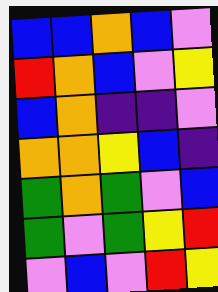[["blue", "blue", "orange", "blue", "violet"], ["red", "orange", "blue", "violet", "yellow"], ["blue", "orange", "indigo", "indigo", "violet"], ["orange", "orange", "yellow", "blue", "indigo"], ["green", "orange", "green", "violet", "blue"], ["green", "violet", "green", "yellow", "red"], ["violet", "blue", "violet", "red", "yellow"]]